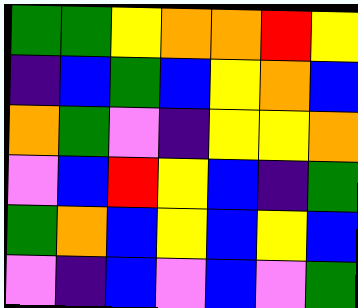[["green", "green", "yellow", "orange", "orange", "red", "yellow"], ["indigo", "blue", "green", "blue", "yellow", "orange", "blue"], ["orange", "green", "violet", "indigo", "yellow", "yellow", "orange"], ["violet", "blue", "red", "yellow", "blue", "indigo", "green"], ["green", "orange", "blue", "yellow", "blue", "yellow", "blue"], ["violet", "indigo", "blue", "violet", "blue", "violet", "green"]]